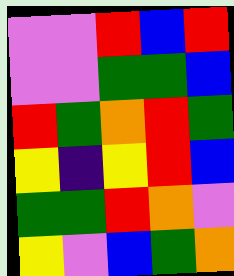[["violet", "violet", "red", "blue", "red"], ["violet", "violet", "green", "green", "blue"], ["red", "green", "orange", "red", "green"], ["yellow", "indigo", "yellow", "red", "blue"], ["green", "green", "red", "orange", "violet"], ["yellow", "violet", "blue", "green", "orange"]]